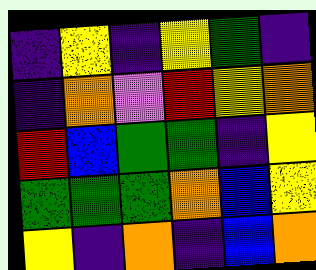[["indigo", "yellow", "indigo", "yellow", "green", "indigo"], ["indigo", "orange", "violet", "red", "yellow", "orange"], ["red", "blue", "green", "green", "indigo", "yellow"], ["green", "green", "green", "orange", "blue", "yellow"], ["yellow", "indigo", "orange", "indigo", "blue", "orange"]]